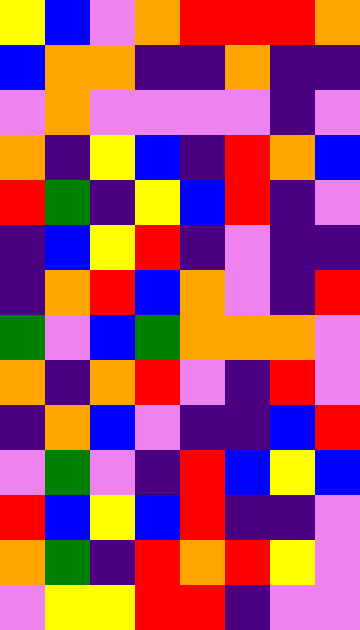[["yellow", "blue", "violet", "orange", "red", "red", "red", "orange"], ["blue", "orange", "orange", "indigo", "indigo", "orange", "indigo", "indigo"], ["violet", "orange", "violet", "violet", "violet", "violet", "indigo", "violet"], ["orange", "indigo", "yellow", "blue", "indigo", "red", "orange", "blue"], ["red", "green", "indigo", "yellow", "blue", "red", "indigo", "violet"], ["indigo", "blue", "yellow", "red", "indigo", "violet", "indigo", "indigo"], ["indigo", "orange", "red", "blue", "orange", "violet", "indigo", "red"], ["green", "violet", "blue", "green", "orange", "orange", "orange", "violet"], ["orange", "indigo", "orange", "red", "violet", "indigo", "red", "violet"], ["indigo", "orange", "blue", "violet", "indigo", "indigo", "blue", "red"], ["violet", "green", "violet", "indigo", "red", "blue", "yellow", "blue"], ["red", "blue", "yellow", "blue", "red", "indigo", "indigo", "violet"], ["orange", "green", "indigo", "red", "orange", "red", "yellow", "violet"], ["violet", "yellow", "yellow", "red", "red", "indigo", "violet", "violet"]]